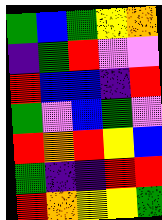[["green", "blue", "green", "yellow", "orange"], ["indigo", "green", "red", "violet", "violet"], ["red", "blue", "blue", "indigo", "red"], ["green", "violet", "blue", "green", "violet"], ["red", "orange", "red", "yellow", "blue"], ["green", "indigo", "indigo", "red", "red"], ["red", "orange", "yellow", "yellow", "green"]]